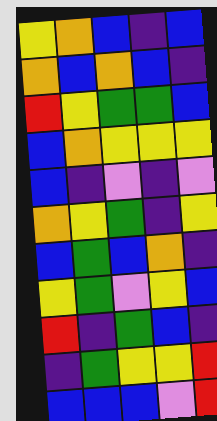[["yellow", "orange", "blue", "indigo", "blue"], ["orange", "blue", "orange", "blue", "indigo"], ["red", "yellow", "green", "green", "blue"], ["blue", "orange", "yellow", "yellow", "yellow"], ["blue", "indigo", "violet", "indigo", "violet"], ["orange", "yellow", "green", "indigo", "yellow"], ["blue", "green", "blue", "orange", "indigo"], ["yellow", "green", "violet", "yellow", "blue"], ["red", "indigo", "green", "blue", "indigo"], ["indigo", "green", "yellow", "yellow", "red"], ["blue", "blue", "blue", "violet", "red"]]